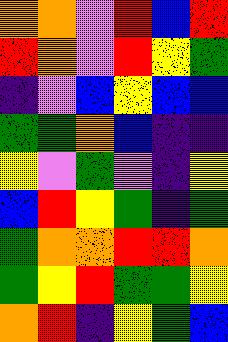[["orange", "orange", "violet", "red", "blue", "red"], ["red", "orange", "violet", "red", "yellow", "green"], ["indigo", "violet", "blue", "yellow", "blue", "blue"], ["green", "green", "orange", "blue", "indigo", "indigo"], ["yellow", "violet", "green", "violet", "indigo", "yellow"], ["blue", "red", "yellow", "green", "indigo", "green"], ["green", "orange", "orange", "red", "red", "orange"], ["green", "yellow", "red", "green", "green", "yellow"], ["orange", "red", "indigo", "yellow", "green", "blue"]]